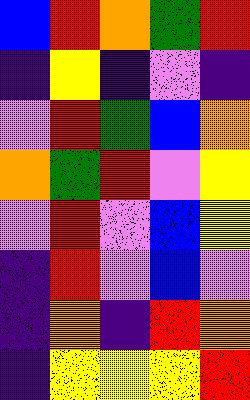[["blue", "red", "orange", "green", "red"], ["indigo", "yellow", "indigo", "violet", "indigo"], ["violet", "red", "green", "blue", "orange"], ["orange", "green", "red", "violet", "yellow"], ["violet", "red", "violet", "blue", "yellow"], ["indigo", "red", "violet", "blue", "violet"], ["indigo", "orange", "indigo", "red", "orange"], ["indigo", "yellow", "yellow", "yellow", "red"]]